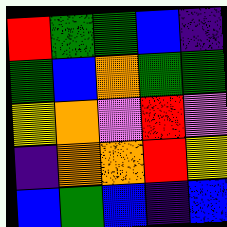[["red", "green", "green", "blue", "indigo"], ["green", "blue", "orange", "green", "green"], ["yellow", "orange", "violet", "red", "violet"], ["indigo", "orange", "orange", "red", "yellow"], ["blue", "green", "blue", "indigo", "blue"]]